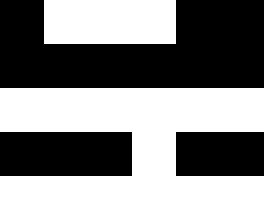[["black", "white", "white", "white", "black", "black"], ["black", "black", "black", "black", "black", "black"], ["white", "white", "white", "white", "white", "white"], ["black", "black", "black", "white", "black", "black"], ["white", "white", "white", "white", "white", "white"]]